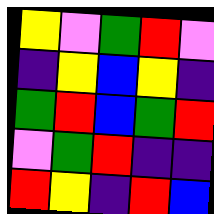[["yellow", "violet", "green", "red", "violet"], ["indigo", "yellow", "blue", "yellow", "indigo"], ["green", "red", "blue", "green", "red"], ["violet", "green", "red", "indigo", "indigo"], ["red", "yellow", "indigo", "red", "blue"]]